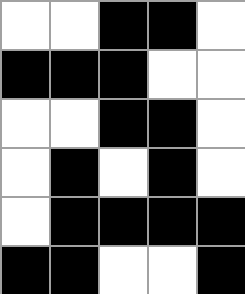[["white", "white", "black", "black", "white"], ["black", "black", "black", "white", "white"], ["white", "white", "black", "black", "white"], ["white", "black", "white", "black", "white"], ["white", "black", "black", "black", "black"], ["black", "black", "white", "white", "black"]]